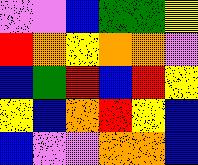[["violet", "violet", "blue", "green", "green", "yellow"], ["red", "orange", "yellow", "orange", "orange", "violet"], ["blue", "green", "red", "blue", "red", "yellow"], ["yellow", "blue", "orange", "red", "yellow", "blue"], ["blue", "violet", "violet", "orange", "orange", "blue"]]